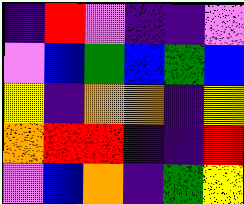[["indigo", "red", "violet", "indigo", "indigo", "violet"], ["violet", "blue", "green", "blue", "green", "blue"], ["yellow", "indigo", "orange", "orange", "indigo", "yellow"], ["orange", "red", "red", "indigo", "indigo", "red"], ["violet", "blue", "orange", "indigo", "green", "yellow"]]